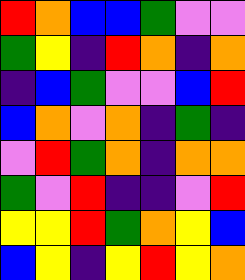[["red", "orange", "blue", "blue", "green", "violet", "violet"], ["green", "yellow", "indigo", "red", "orange", "indigo", "orange"], ["indigo", "blue", "green", "violet", "violet", "blue", "red"], ["blue", "orange", "violet", "orange", "indigo", "green", "indigo"], ["violet", "red", "green", "orange", "indigo", "orange", "orange"], ["green", "violet", "red", "indigo", "indigo", "violet", "red"], ["yellow", "yellow", "red", "green", "orange", "yellow", "blue"], ["blue", "yellow", "indigo", "yellow", "red", "yellow", "orange"]]